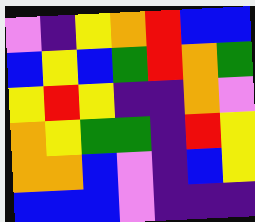[["violet", "indigo", "yellow", "orange", "red", "blue", "blue"], ["blue", "yellow", "blue", "green", "red", "orange", "green"], ["yellow", "red", "yellow", "indigo", "indigo", "orange", "violet"], ["orange", "yellow", "green", "green", "indigo", "red", "yellow"], ["orange", "orange", "blue", "violet", "indigo", "blue", "yellow"], ["blue", "blue", "blue", "violet", "indigo", "indigo", "indigo"]]